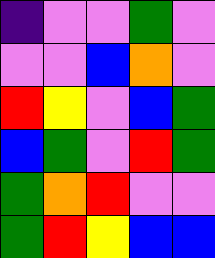[["indigo", "violet", "violet", "green", "violet"], ["violet", "violet", "blue", "orange", "violet"], ["red", "yellow", "violet", "blue", "green"], ["blue", "green", "violet", "red", "green"], ["green", "orange", "red", "violet", "violet"], ["green", "red", "yellow", "blue", "blue"]]